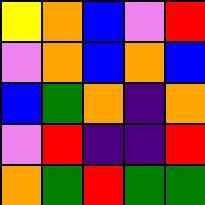[["yellow", "orange", "blue", "violet", "red"], ["violet", "orange", "blue", "orange", "blue"], ["blue", "green", "orange", "indigo", "orange"], ["violet", "red", "indigo", "indigo", "red"], ["orange", "green", "red", "green", "green"]]